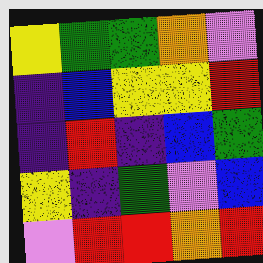[["yellow", "green", "green", "orange", "violet"], ["indigo", "blue", "yellow", "yellow", "red"], ["indigo", "red", "indigo", "blue", "green"], ["yellow", "indigo", "green", "violet", "blue"], ["violet", "red", "red", "orange", "red"]]